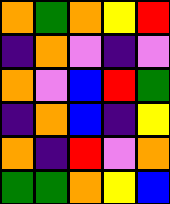[["orange", "green", "orange", "yellow", "red"], ["indigo", "orange", "violet", "indigo", "violet"], ["orange", "violet", "blue", "red", "green"], ["indigo", "orange", "blue", "indigo", "yellow"], ["orange", "indigo", "red", "violet", "orange"], ["green", "green", "orange", "yellow", "blue"]]